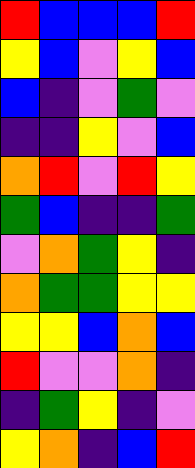[["red", "blue", "blue", "blue", "red"], ["yellow", "blue", "violet", "yellow", "blue"], ["blue", "indigo", "violet", "green", "violet"], ["indigo", "indigo", "yellow", "violet", "blue"], ["orange", "red", "violet", "red", "yellow"], ["green", "blue", "indigo", "indigo", "green"], ["violet", "orange", "green", "yellow", "indigo"], ["orange", "green", "green", "yellow", "yellow"], ["yellow", "yellow", "blue", "orange", "blue"], ["red", "violet", "violet", "orange", "indigo"], ["indigo", "green", "yellow", "indigo", "violet"], ["yellow", "orange", "indigo", "blue", "red"]]